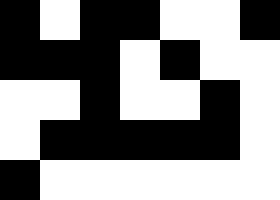[["black", "white", "black", "black", "white", "white", "black"], ["black", "black", "black", "white", "black", "white", "white"], ["white", "white", "black", "white", "white", "black", "white"], ["white", "black", "black", "black", "black", "black", "white"], ["black", "white", "white", "white", "white", "white", "white"]]